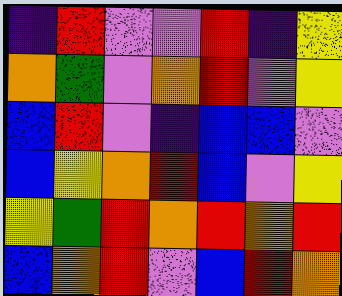[["indigo", "red", "violet", "violet", "red", "indigo", "yellow"], ["orange", "green", "violet", "orange", "red", "violet", "yellow"], ["blue", "red", "violet", "indigo", "blue", "blue", "violet"], ["blue", "yellow", "orange", "red", "blue", "violet", "yellow"], ["yellow", "green", "red", "orange", "red", "orange", "red"], ["blue", "orange", "red", "violet", "blue", "red", "orange"]]